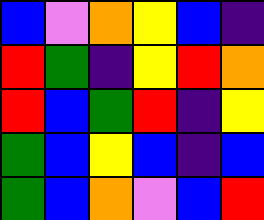[["blue", "violet", "orange", "yellow", "blue", "indigo"], ["red", "green", "indigo", "yellow", "red", "orange"], ["red", "blue", "green", "red", "indigo", "yellow"], ["green", "blue", "yellow", "blue", "indigo", "blue"], ["green", "blue", "orange", "violet", "blue", "red"]]